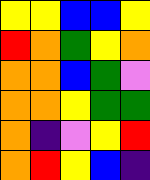[["yellow", "yellow", "blue", "blue", "yellow"], ["red", "orange", "green", "yellow", "orange"], ["orange", "orange", "blue", "green", "violet"], ["orange", "orange", "yellow", "green", "green"], ["orange", "indigo", "violet", "yellow", "red"], ["orange", "red", "yellow", "blue", "indigo"]]